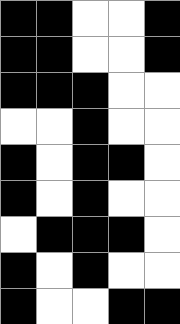[["black", "black", "white", "white", "black"], ["black", "black", "white", "white", "black"], ["black", "black", "black", "white", "white"], ["white", "white", "black", "white", "white"], ["black", "white", "black", "black", "white"], ["black", "white", "black", "white", "white"], ["white", "black", "black", "black", "white"], ["black", "white", "black", "white", "white"], ["black", "white", "white", "black", "black"]]